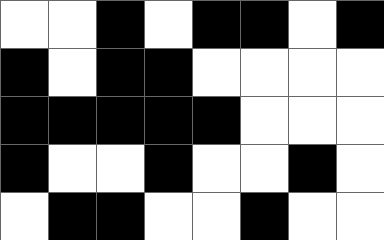[["white", "white", "black", "white", "black", "black", "white", "black"], ["black", "white", "black", "black", "white", "white", "white", "white"], ["black", "black", "black", "black", "black", "white", "white", "white"], ["black", "white", "white", "black", "white", "white", "black", "white"], ["white", "black", "black", "white", "white", "black", "white", "white"]]